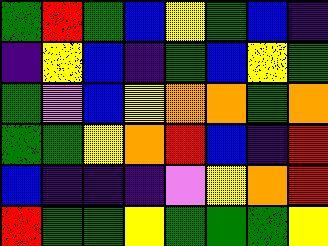[["green", "red", "green", "blue", "yellow", "green", "blue", "indigo"], ["indigo", "yellow", "blue", "indigo", "green", "blue", "yellow", "green"], ["green", "violet", "blue", "yellow", "orange", "orange", "green", "orange"], ["green", "green", "yellow", "orange", "red", "blue", "indigo", "red"], ["blue", "indigo", "indigo", "indigo", "violet", "yellow", "orange", "red"], ["red", "green", "green", "yellow", "green", "green", "green", "yellow"]]